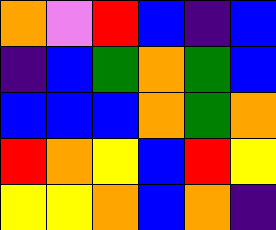[["orange", "violet", "red", "blue", "indigo", "blue"], ["indigo", "blue", "green", "orange", "green", "blue"], ["blue", "blue", "blue", "orange", "green", "orange"], ["red", "orange", "yellow", "blue", "red", "yellow"], ["yellow", "yellow", "orange", "blue", "orange", "indigo"]]